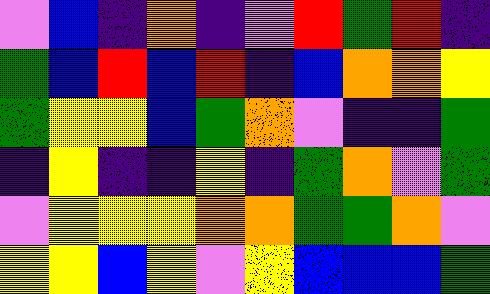[["violet", "blue", "indigo", "orange", "indigo", "violet", "red", "green", "red", "indigo"], ["green", "blue", "red", "blue", "red", "indigo", "blue", "orange", "orange", "yellow"], ["green", "yellow", "yellow", "blue", "green", "orange", "violet", "indigo", "indigo", "green"], ["indigo", "yellow", "indigo", "indigo", "yellow", "indigo", "green", "orange", "violet", "green"], ["violet", "yellow", "yellow", "yellow", "orange", "orange", "green", "green", "orange", "violet"], ["yellow", "yellow", "blue", "yellow", "violet", "yellow", "blue", "blue", "blue", "green"]]